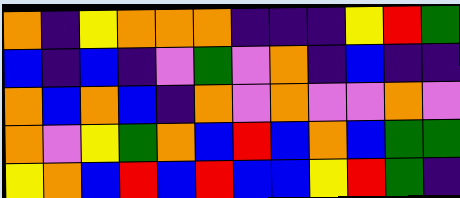[["orange", "indigo", "yellow", "orange", "orange", "orange", "indigo", "indigo", "indigo", "yellow", "red", "green"], ["blue", "indigo", "blue", "indigo", "violet", "green", "violet", "orange", "indigo", "blue", "indigo", "indigo"], ["orange", "blue", "orange", "blue", "indigo", "orange", "violet", "orange", "violet", "violet", "orange", "violet"], ["orange", "violet", "yellow", "green", "orange", "blue", "red", "blue", "orange", "blue", "green", "green"], ["yellow", "orange", "blue", "red", "blue", "red", "blue", "blue", "yellow", "red", "green", "indigo"]]